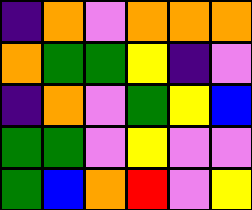[["indigo", "orange", "violet", "orange", "orange", "orange"], ["orange", "green", "green", "yellow", "indigo", "violet"], ["indigo", "orange", "violet", "green", "yellow", "blue"], ["green", "green", "violet", "yellow", "violet", "violet"], ["green", "blue", "orange", "red", "violet", "yellow"]]